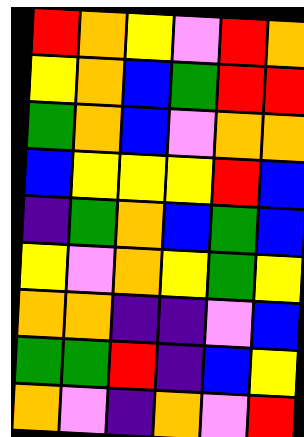[["red", "orange", "yellow", "violet", "red", "orange"], ["yellow", "orange", "blue", "green", "red", "red"], ["green", "orange", "blue", "violet", "orange", "orange"], ["blue", "yellow", "yellow", "yellow", "red", "blue"], ["indigo", "green", "orange", "blue", "green", "blue"], ["yellow", "violet", "orange", "yellow", "green", "yellow"], ["orange", "orange", "indigo", "indigo", "violet", "blue"], ["green", "green", "red", "indigo", "blue", "yellow"], ["orange", "violet", "indigo", "orange", "violet", "red"]]